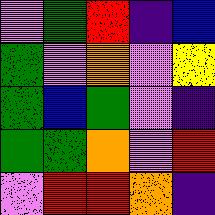[["violet", "green", "red", "indigo", "blue"], ["green", "violet", "orange", "violet", "yellow"], ["green", "blue", "green", "violet", "indigo"], ["green", "green", "orange", "violet", "red"], ["violet", "red", "red", "orange", "indigo"]]